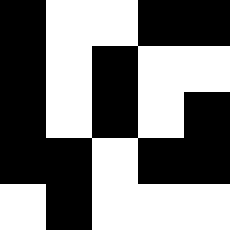[["black", "white", "white", "black", "black"], ["black", "white", "black", "white", "white"], ["black", "white", "black", "white", "black"], ["black", "black", "white", "black", "black"], ["white", "black", "white", "white", "white"]]